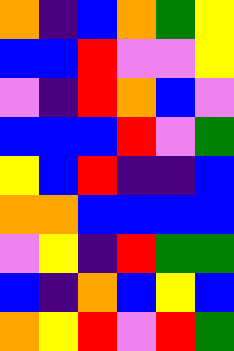[["orange", "indigo", "blue", "orange", "green", "yellow"], ["blue", "blue", "red", "violet", "violet", "yellow"], ["violet", "indigo", "red", "orange", "blue", "violet"], ["blue", "blue", "blue", "red", "violet", "green"], ["yellow", "blue", "red", "indigo", "indigo", "blue"], ["orange", "orange", "blue", "blue", "blue", "blue"], ["violet", "yellow", "indigo", "red", "green", "green"], ["blue", "indigo", "orange", "blue", "yellow", "blue"], ["orange", "yellow", "red", "violet", "red", "green"]]